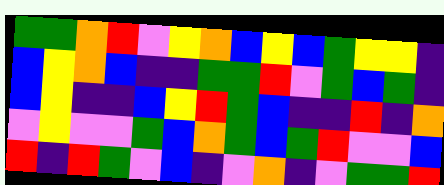[["green", "green", "orange", "red", "violet", "yellow", "orange", "blue", "yellow", "blue", "green", "yellow", "yellow", "indigo"], ["blue", "yellow", "orange", "blue", "indigo", "indigo", "green", "green", "red", "violet", "green", "blue", "green", "indigo"], ["blue", "yellow", "indigo", "indigo", "blue", "yellow", "red", "green", "blue", "indigo", "indigo", "red", "indigo", "orange"], ["violet", "yellow", "violet", "violet", "green", "blue", "orange", "green", "blue", "green", "red", "violet", "violet", "blue"], ["red", "indigo", "red", "green", "violet", "blue", "indigo", "violet", "orange", "indigo", "violet", "green", "green", "red"]]